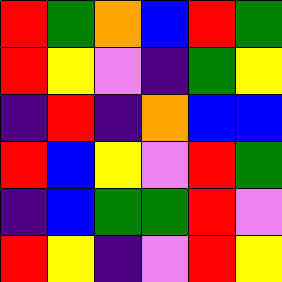[["red", "green", "orange", "blue", "red", "green"], ["red", "yellow", "violet", "indigo", "green", "yellow"], ["indigo", "red", "indigo", "orange", "blue", "blue"], ["red", "blue", "yellow", "violet", "red", "green"], ["indigo", "blue", "green", "green", "red", "violet"], ["red", "yellow", "indigo", "violet", "red", "yellow"]]